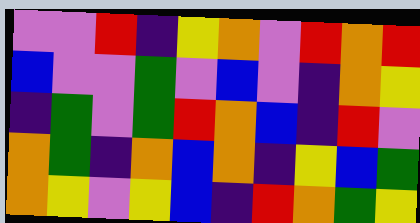[["violet", "violet", "red", "indigo", "yellow", "orange", "violet", "red", "orange", "red"], ["blue", "violet", "violet", "green", "violet", "blue", "violet", "indigo", "orange", "yellow"], ["indigo", "green", "violet", "green", "red", "orange", "blue", "indigo", "red", "violet"], ["orange", "green", "indigo", "orange", "blue", "orange", "indigo", "yellow", "blue", "green"], ["orange", "yellow", "violet", "yellow", "blue", "indigo", "red", "orange", "green", "yellow"]]